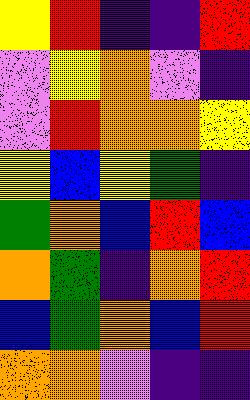[["yellow", "red", "indigo", "indigo", "red"], ["violet", "yellow", "orange", "violet", "indigo"], ["violet", "red", "orange", "orange", "yellow"], ["yellow", "blue", "yellow", "green", "indigo"], ["green", "orange", "blue", "red", "blue"], ["orange", "green", "indigo", "orange", "red"], ["blue", "green", "orange", "blue", "red"], ["orange", "orange", "violet", "indigo", "indigo"]]